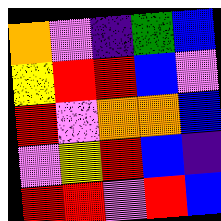[["orange", "violet", "indigo", "green", "blue"], ["yellow", "red", "red", "blue", "violet"], ["red", "violet", "orange", "orange", "blue"], ["violet", "yellow", "red", "blue", "indigo"], ["red", "red", "violet", "red", "blue"]]